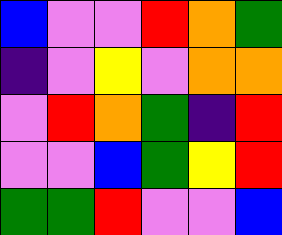[["blue", "violet", "violet", "red", "orange", "green"], ["indigo", "violet", "yellow", "violet", "orange", "orange"], ["violet", "red", "orange", "green", "indigo", "red"], ["violet", "violet", "blue", "green", "yellow", "red"], ["green", "green", "red", "violet", "violet", "blue"]]